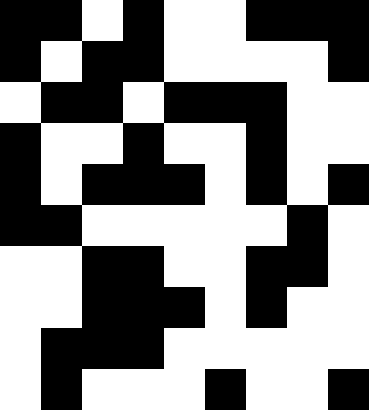[["black", "black", "white", "black", "white", "white", "black", "black", "black"], ["black", "white", "black", "black", "white", "white", "white", "white", "black"], ["white", "black", "black", "white", "black", "black", "black", "white", "white"], ["black", "white", "white", "black", "white", "white", "black", "white", "white"], ["black", "white", "black", "black", "black", "white", "black", "white", "black"], ["black", "black", "white", "white", "white", "white", "white", "black", "white"], ["white", "white", "black", "black", "white", "white", "black", "black", "white"], ["white", "white", "black", "black", "black", "white", "black", "white", "white"], ["white", "black", "black", "black", "white", "white", "white", "white", "white"], ["white", "black", "white", "white", "white", "black", "white", "white", "black"]]